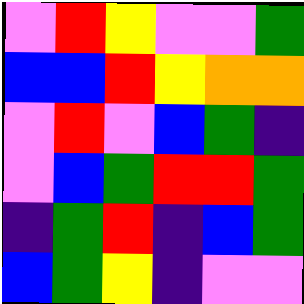[["violet", "red", "yellow", "violet", "violet", "green"], ["blue", "blue", "red", "yellow", "orange", "orange"], ["violet", "red", "violet", "blue", "green", "indigo"], ["violet", "blue", "green", "red", "red", "green"], ["indigo", "green", "red", "indigo", "blue", "green"], ["blue", "green", "yellow", "indigo", "violet", "violet"]]